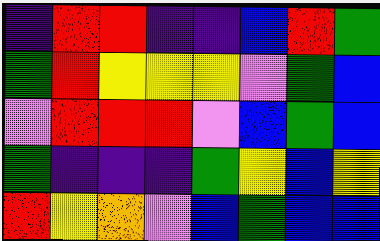[["indigo", "red", "red", "indigo", "indigo", "blue", "red", "green"], ["green", "red", "yellow", "yellow", "yellow", "violet", "green", "blue"], ["violet", "red", "red", "red", "violet", "blue", "green", "blue"], ["green", "indigo", "indigo", "indigo", "green", "yellow", "blue", "yellow"], ["red", "yellow", "orange", "violet", "blue", "green", "blue", "blue"]]